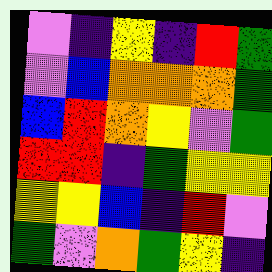[["violet", "indigo", "yellow", "indigo", "red", "green"], ["violet", "blue", "orange", "orange", "orange", "green"], ["blue", "red", "orange", "yellow", "violet", "green"], ["red", "red", "indigo", "green", "yellow", "yellow"], ["yellow", "yellow", "blue", "indigo", "red", "violet"], ["green", "violet", "orange", "green", "yellow", "indigo"]]